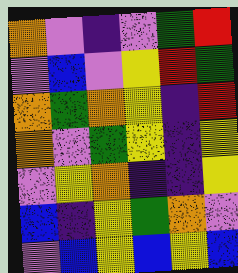[["orange", "violet", "indigo", "violet", "green", "red"], ["violet", "blue", "violet", "yellow", "red", "green"], ["orange", "green", "orange", "yellow", "indigo", "red"], ["orange", "violet", "green", "yellow", "indigo", "yellow"], ["violet", "yellow", "orange", "indigo", "indigo", "yellow"], ["blue", "indigo", "yellow", "green", "orange", "violet"], ["violet", "blue", "yellow", "blue", "yellow", "blue"]]